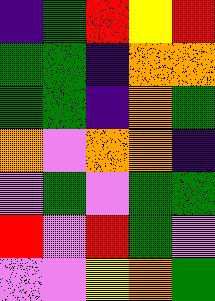[["indigo", "green", "red", "yellow", "red"], ["green", "green", "indigo", "orange", "orange"], ["green", "green", "indigo", "orange", "green"], ["orange", "violet", "orange", "orange", "indigo"], ["violet", "green", "violet", "green", "green"], ["red", "violet", "red", "green", "violet"], ["violet", "violet", "yellow", "orange", "green"]]